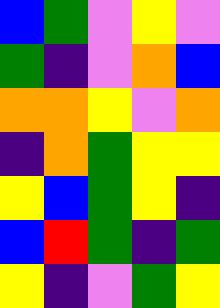[["blue", "green", "violet", "yellow", "violet"], ["green", "indigo", "violet", "orange", "blue"], ["orange", "orange", "yellow", "violet", "orange"], ["indigo", "orange", "green", "yellow", "yellow"], ["yellow", "blue", "green", "yellow", "indigo"], ["blue", "red", "green", "indigo", "green"], ["yellow", "indigo", "violet", "green", "yellow"]]